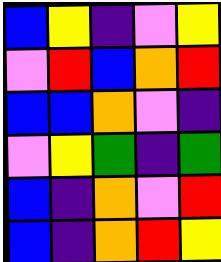[["blue", "yellow", "indigo", "violet", "yellow"], ["violet", "red", "blue", "orange", "red"], ["blue", "blue", "orange", "violet", "indigo"], ["violet", "yellow", "green", "indigo", "green"], ["blue", "indigo", "orange", "violet", "red"], ["blue", "indigo", "orange", "red", "yellow"]]